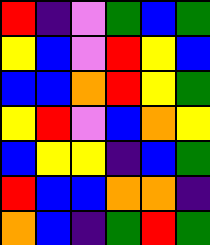[["red", "indigo", "violet", "green", "blue", "green"], ["yellow", "blue", "violet", "red", "yellow", "blue"], ["blue", "blue", "orange", "red", "yellow", "green"], ["yellow", "red", "violet", "blue", "orange", "yellow"], ["blue", "yellow", "yellow", "indigo", "blue", "green"], ["red", "blue", "blue", "orange", "orange", "indigo"], ["orange", "blue", "indigo", "green", "red", "green"]]